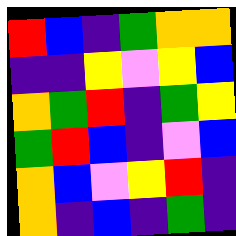[["red", "blue", "indigo", "green", "orange", "orange"], ["indigo", "indigo", "yellow", "violet", "yellow", "blue"], ["orange", "green", "red", "indigo", "green", "yellow"], ["green", "red", "blue", "indigo", "violet", "blue"], ["orange", "blue", "violet", "yellow", "red", "indigo"], ["orange", "indigo", "blue", "indigo", "green", "indigo"]]